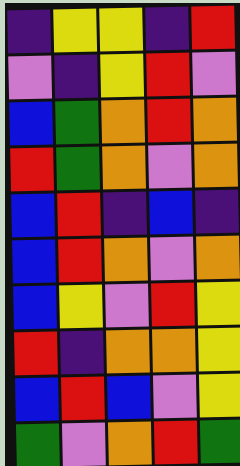[["indigo", "yellow", "yellow", "indigo", "red"], ["violet", "indigo", "yellow", "red", "violet"], ["blue", "green", "orange", "red", "orange"], ["red", "green", "orange", "violet", "orange"], ["blue", "red", "indigo", "blue", "indigo"], ["blue", "red", "orange", "violet", "orange"], ["blue", "yellow", "violet", "red", "yellow"], ["red", "indigo", "orange", "orange", "yellow"], ["blue", "red", "blue", "violet", "yellow"], ["green", "violet", "orange", "red", "green"]]